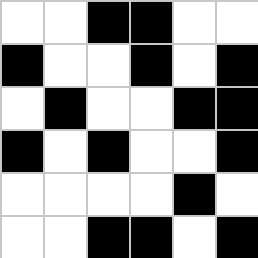[["white", "white", "black", "black", "white", "white"], ["black", "white", "white", "black", "white", "black"], ["white", "black", "white", "white", "black", "black"], ["black", "white", "black", "white", "white", "black"], ["white", "white", "white", "white", "black", "white"], ["white", "white", "black", "black", "white", "black"]]